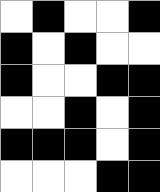[["white", "black", "white", "white", "black"], ["black", "white", "black", "white", "white"], ["black", "white", "white", "black", "black"], ["white", "white", "black", "white", "black"], ["black", "black", "black", "white", "black"], ["white", "white", "white", "black", "black"]]